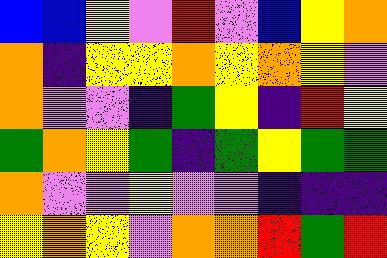[["blue", "blue", "yellow", "violet", "red", "violet", "blue", "yellow", "orange"], ["orange", "indigo", "yellow", "yellow", "orange", "yellow", "orange", "yellow", "violet"], ["orange", "violet", "violet", "indigo", "green", "yellow", "indigo", "red", "yellow"], ["green", "orange", "yellow", "green", "indigo", "green", "yellow", "green", "green"], ["orange", "violet", "violet", "yellow", "violet", "violet", "indigo", "indigo", "indigo"], ["yellow", "orange", "yellow", "violet", "orange", "orange", "red", "green", "red"]]